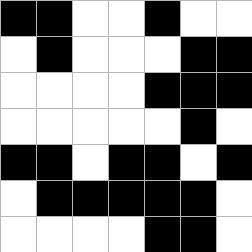[["black", "black", "white", "white", "black", "white", "white"], ["white", "black", "white", "white", "white", "black", "black"], ["white", "white", "white", "white", "black", "black", "black"], ["white", "white", "white", "white", "white", "black", "white"], ["black", "black", "white", "black", "black", "white", "black"], ["white", "black", "black", "black", "black", "black", "white"], ["white", "white", "white", "white", "black", "black", "white"]]